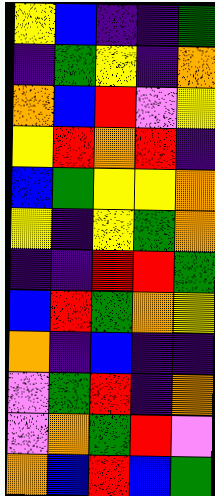[["yellow", "blue", "indigo", "indigo", "green"], ["indigo", "green", "yellow", "indigo", "orange"], ["orange", "blue", "red", "violet", "yellow"], ["yellow", "red", "orange", "red", "indigo"], ["blue", "green", "yellow", "yellow", "orange"], ["yellow", "indigo", "yellow", "green", "orange"], ["indigo", "indigo", "red", "red", "green"], ["blue", "red", "green", "orange", "yellow"], ["orange", "indigo", "blue", "indigo", "indigo"], ["violet", "green", "red", "indigo", "orange"], ["violet", "orange", "green", "red", "violet"], ["orange", "blue", "red", "blue", "green"]]